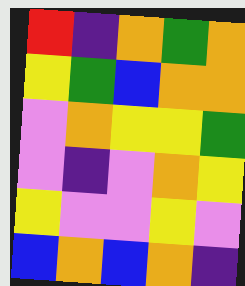[["red", "indigo", "orange", "green", "orange"], ["yellow", "green", "blue", "orange", "orange"], ["violet", "orange", "yellow", "yellow", "green"], ["violet", "indigo", "violet", "orange", "yellow"], ["yellow", "violet", "violet", "yellow", "violet"], ["blue", "orange", "blue", "orange", "indigo"]]